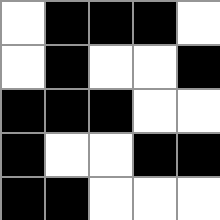[["white", "black", "black", "black", "white"], ["white", "black", "white", "white", "black"], ["black", "black", "black", "white", "white"], ["black", "white", "white", "black", "black"], ["black", "black", "white", "white", "white"]]